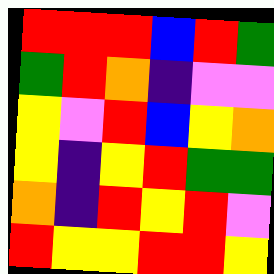[["red", "red", "red", "blue", "red", "green"], ["green", "red", "orange", "indigo", "violet", "violet"], ["yellow", "violet", "red", "blue", "yellow", "orange"], ["yellow", "indigo", "yellow", "red", "green", "green"], ["orange", "indigo", "red", "yellow", "red", "violet"], ["red", "yellow", "yellow", "red", "red", "yellow"]]